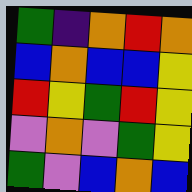[["green", "indigo", "orange", "red", "orange"], ["blue", "orange", "blue", "blue", "yellow"], ["red", "yellow", "green", "red", "yellow"], ["violet", "orange", "violet", "green", "yellow"], ["green", "violet", "blue", "orange", "blue"]]